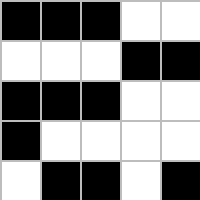[["black", "black", "black", "white", "white"], ["white", "white", "white", "black", "black"], ["black", "black", "black", "white", "white"], ["black", "white", "white", "white", "white"], ["white", "black", "black", "white", "black"]]